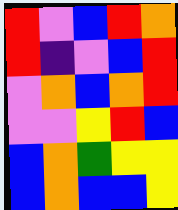[["red", "violet", "blue", "red", "orange"], ["red", "indigo", "violet", "blue", "red"], ["violet", "orange", "blue", "orange", "red"], ["violet", "violet", "yellow", "red", "blue"], ["blue", "orange", "green", "yellow", "yellow"], ["blue", "orange", "blue", "blue", "yellow"]]